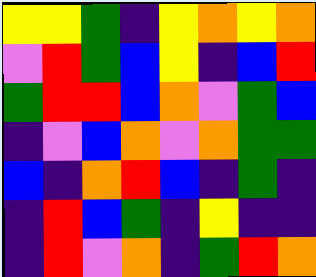[["yellow", "yellow", "green", "indigo", "yellow", "orange", "yellow", "orange"], ["violet", "red", "green", "blue", "yellow", "indigo", "blue", "red"], ["green", "red", "red", "blue", "orange", "violet", "green", "blue"], ["indigo", "violet", "blue", "orange", "violet", "orange", "green", "green"], ["blue", "indigo", "orange", "red", "blue", "indigo", "green", "indigo"], ["indigo", "red", "blue", "green", "indigo", "yellow", "indigo", "indigo"], ["indigo", "red", "violet", "orange", "indigo", "green", "red", "orange"]]